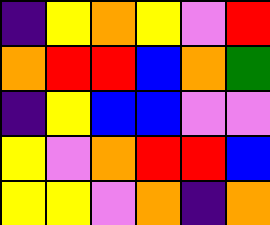[["indigo", "yellow", "orange", "yellow", "violet", "red"], ["orange", "red", "red", "blue", "orange", "green"], ["indigo", "yellow", "blue", "blue", "violet", "violet"], ["yellow", "violet", "orange", "red", "red", "blue"], ["yellow", "yellow", "violet", "orange", "indigo", "orange"]]